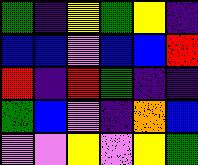[["green", "indigo", "yellow", "green", "yellow", "indigo"], ["blue", "blue", "violet", "blue", "blue", "red"], ["red", "indigo", "red", "green", "indigo", "indigo"], ["green", "blue", "violet", "indigo", "orange", "blue"], ["violet", "violet", "yellow", "violet", "yellow", "green"]]